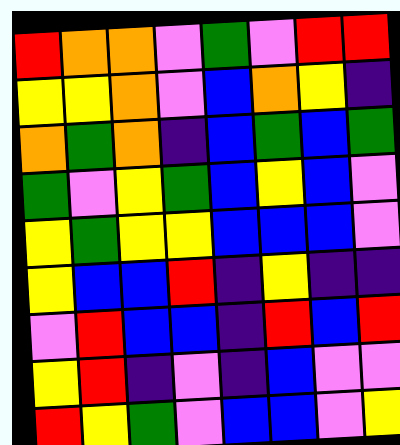[["red", "orange", "orange", "violet", "green", "violet", "red", "red"], ["yellow", "yellow", "orange", "violet", "blue", "orange", "yellow", "indigo"], ["orange", "green", "orange", "indigo", "blue", "green", "blue", "green"], ["green", "violet", "yellow", "green", "blue", "yellow", "blue", "violet"], ["yellow", "green", "yellow", "yellow", "blue", "blue", "blue", "violet"], ["yellow", "blue", "blue", "red", "indigo", "yellow", "indigo", "indigo"], ["violet", "red", "blue", "blue", "indigo", "red", "blue", "red"], ["yellow", "red", "indigo", "violet", "indigo", "blue", "violet", "violet"], ["red", "yellow", "green", "violet", "blue", "blue", "violet", "yellow"]]